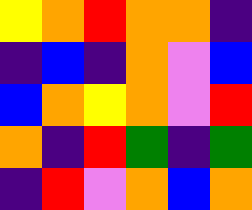[["yellow", "orange", "red", "orange", "orange", "indigo"], ["indigo", "blue", "indigo", "orange", "violet", "blue"], ["blue", "orange", "yellow", "orange", "violet", "red"], ["orange", "indigo", "red", "green", "indigo", "green"], ["indigo", "red", "violet", "orange", "blue", "orange"]]